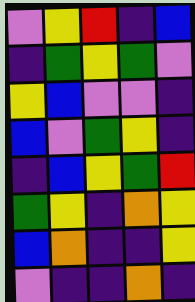[["violet", "yellow", "red", "indigo", "blue"], ["indigo", "green", "yellow", "green", "violet"], ["yellow", "blue", "violet", "violet", "indigo"], ["blue", "violet", "green", "yellow", "indigo"], ["indigo", "blue", "yellow", "green", "red"], ["green", "yellow", "indigo", "orange", "yellow"], ["blue", "orange", "indigo", "indigo", "yellow"], ["violet", "indigo", "indigo", "orange", "indigo"]]